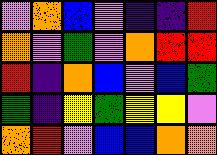[["violet", "orange", "blue", "violet", "indigo", "indigo", "red"], ["orange", "violet", "green", "violet", "orange", "red", "red"], ["red", "indigo", "orange", "blue", "violet", "blue", "green"], ["green", "indigo", "yellow", "green", "yellow", "yellow", "violet"], ["orange", "red", "violet", "blue", "blue", "orange", "orange"]]